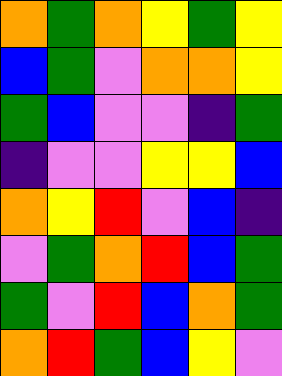[["orange", "green", "orange", "yellow", "green", "yellow"], ["blue", "green", "violet", "orange", "orange", "yellow"], ["green", "blue", "violet", "violet", "indigo", "green"], ["indigo", "violet", "violet", "yellow", "yellow", "blue"], ["orange", "yellow", "red", "violet", "blue", "indigo"], ["violet", "green", "orange", "red", "blue", "green"], ["green", "violet", "red", "blue", "orange", "green"], ["orange", "red", "green", "blue", "yellow", "violet"]]